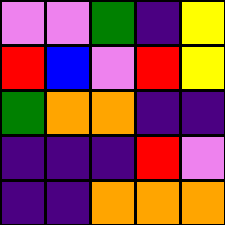[["violet", "violet", "green", "indigo", "yellow"], ["red", "blue", "violet", "red", "yellow"], ["green", "orange", "orange", "indigo", "indigo"], ["indigo", "indigo", "indigo", "red", "violet"], ["indigo", "indigo", "orange", "orange", "orange"]]